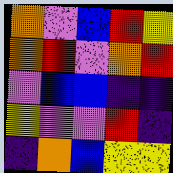[["orange", "violet", "blue", "red", "yellow"], ["orange", "red", "violet", "orange", "red"], ["violet", "blue", "blue", "indigo", "indigo"], ["yellow", "violet", "violet", "red", "indigo"], ["indigo", "orange", "blue", "yellow", "yellow"]]